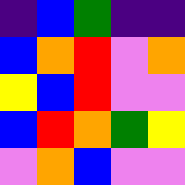[["indigo", "blue", "green", "indigo", "indigo"], ["blue", "orange", "red", "violet", "orange"], ["yellow", "blue", "red", "violet", "violet"], ["blue", "red", "orange", "green", "yellow"], ["violet", "orange", "blue", "violet", "violet"]]